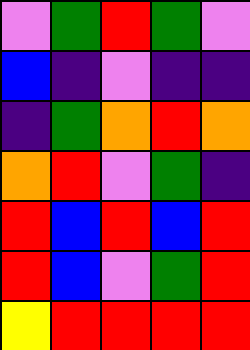[["violet", "green", "red", "green", "violet"], ["blue", "indigo", "violet", "indigo", "indigo"], ["indigo", "green", "orange", "red", "orange"], ["orange", "red", "violet", "green", "indigo"], ["red", "blue", "red", "blue", "red"], ["red", "blue", "violet", "green", "red"], ["yellow", "red", "red", "red", "red"]]